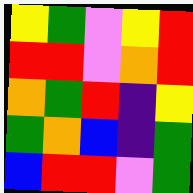[["yellow", "green", "violet", "yellow", "red"], ["red", "red", "violet", "orange", "red"], ["orange", "green", "red", "indigo", "yellow"], ["green", "orange", "blue", "indigo", "green"], ["blue", "red", "red", "violet", "green"]]